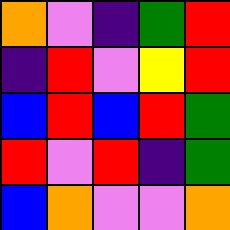[["orange", "violet", "indigo", "green", "red"], ["indigo", "red", "violet", "yellow", "red"], ["blue", "red", "blue", "red", "green"], ["red", "violet", "red", "indigo", "green"], ["blue", "orange", "violet", "violet", "orange"]]